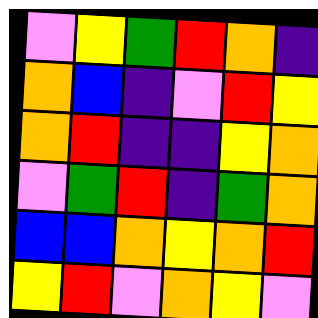[["violet", "yellow", "green", "red", "orange", "indigo"], ["orange", "blue", "indigo", "violet", "red", "yellow"], ["orange", "red", "indigo", "indigo", "yellow", "orange"], ["violet", "green", "red", "indigo", "green", "orange"], ["blue", "blue", "orange", "yellow", "orange", "red"], ["yellow", "red", "violet", "orange", "yellow", "violet"]]